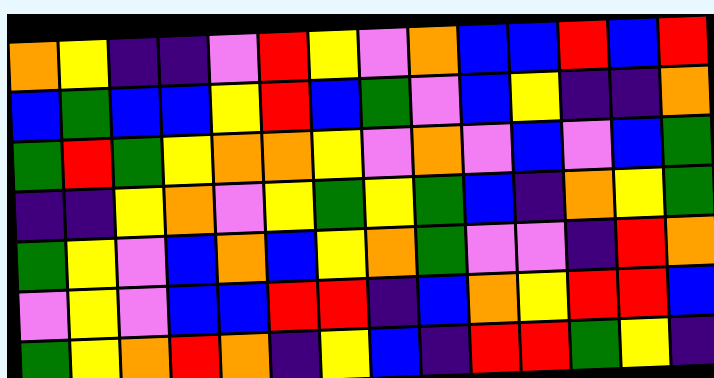[["orange", "yellow", "indigo", "indigo", "violet", "red", "yellow", "violet", "orange", "blue", "blue", "red", "blue", "red"], ["blue", "green", "blue", "blue", "yellow", "red", "blue", "green", "violet", "blue", "yellow", "indigo", "indigo", "orange"], ["green", "red", "green", "yellow", "orange", "orange", "yellow", "violet", "orange", "violet", "blue", "violet", "blue", "green"], ["indigo", "indigo", "yellow", "orange", "violet", "yellow", "green", "yellow", "green", "blue", "indigo", "orange", "yellow", "green"], ["green", "yellow", "violet", "blue", "orange", "blue", "yellow", "orange", "green", "violet", "violet", "indigo", "red", "orange"], ["violet", "yellow", "violet", "blue", "blue", "red", "red", "indigo", "blue", "orange", "yellow", "red", "red", "blue"], ["green", "yellow", "orange", "red", "orange", "indigo", "yellow", "blue", "indigo", "red", "red", "green", "yellow", "indigo"]]